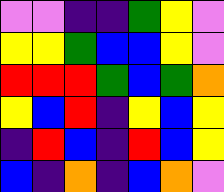[["violet", "violet", "indigo", "indigo", "green", "yellow", "violet"], ["yellow", "yellow", "green", "blue", "blue", "yellow", "violet"], ["red", "red", "red", "green", "blue", "green", "orange"], ["yellow", "blue", "red", "indigo", "yellow", "blue", "yellow"], ["indigo", "red", "blue", "indigo", "red", "blue", "yellow"], ["blue", "indigo", "orange", "indigo", "blue", "orange", "violet"]]